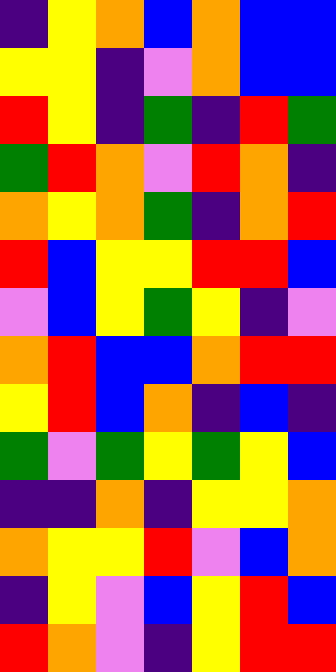[["indigo", "yellow", "orange", "blue", "orange", "blue", "blue"], ["yellow", "yellow", "indigo", "violet", "orange", "blue", "blue"], ["red", "yellow", "indigo", "green", "indigo", "red", "green"], ["green", "red", "orange", "violet", "red", "orange", "indigo"], ["orange", "yellow", "orange", "green", "indigo", "orange", "red"], ["red", "blue", "yellow", "yellow", "red", "red", "blue"], ["violet", "blue", "yellow", "green", "yellow", "indigo", "violet"], ["orange", "red", "blue", "blue", "orange", "red", "red"], ["yellow", "red", "blue", "orange", "indigo", "blue", "indigo"], ["green", "violet", "green", "yellow", "green", "yellow", "blue"], ["indigo", "indigo", "orange", "indigo", "yellow", "yellow", "orange"], ["orange", "yellow", "yellow", "red", "violet", "blue", "orange"], ["indigo", "yellow", "violet", "blue", "yellow", "red", "blue"], ["red", "orange", "violet", "indigo", "yellow", "red", "red"]]